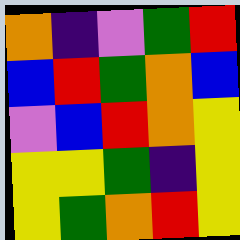[["orange", "indigo", "violet", "green", "red"], ["blue", "red", "green", "orange", "blue"], ["violet", "blue", "red", "orange", "yellow"], ["yellow", "yellow", "green", "indigo", "yellow"], ["yellow", "green", "orange", "red", "yellow"]]